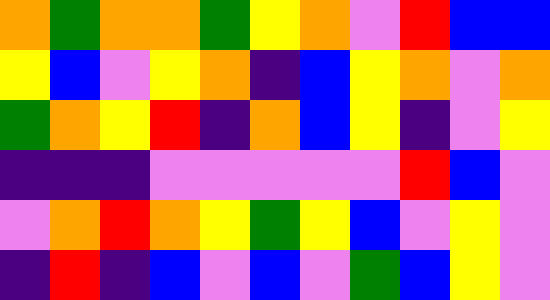[["orange", "green", "orange", "orange", "green", "yellow", "orange", "violet", "red", "blue", "blue"], ["yellow", "blue", "violet", "yellow", "orange", "indigo", "blue", "yellow", "orange", "violet", "orange"], ["green", "orange", "yellow", "red", "indigo", "orange", "blue", "yellow", "indigo", "violet", "yellow"], ["indigo", "indigo", "indigo", "violet", "violet", "violet", "violet", "violet", "red", "blue", "violet"], ["violet", "orange", "red", "orange", "yellow", "green", "yellow", "blue", "violet", "yellow", "violet"], ["indigo", "red", "indigo", "blue", "violet", "blue", "violet", "green", "blue", "yellow", "violet"]]